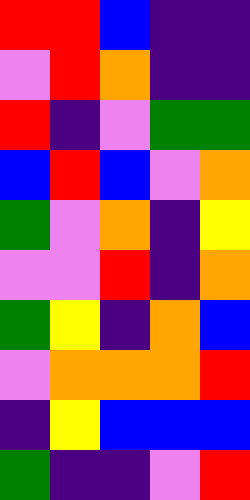[["red", "red", "blue", "indigo", "indigo"], ["violet", "red", "orange", "indigo", "indigo"], ["red", "indigo", "violet", "green", "green"], ["blue", "red", "blue", "violet", "orange"], ["green", "violet", "orange", "indigo", "yellow"], ["violet", "violet", "red", "indigo", "orange"], ["green", "yellow", "indigo", "orange", "blue"], ["violet", "orange", "orange", "orange", "red"], ["indigo", "yellow", "blue", "blue", "blue"], ["green", "indigo", "indigo", "violet", "red"]]